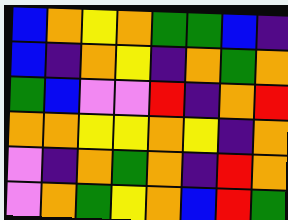[["blue", "orange", "yellow", "orange", "green", "green", "blue", "indigo"], ["blue", "indigo", "orange", "yellow", "indigo", "orange", "green", "orange"], ["green", "blue", "violet", "violet", "red", "indigo", "orange", "red"], ["orange", "orange", "yellow", "yellow", "orange", "yellow", "indigo", "orange"], ["violet", "indigo", "orange", "green", "orange", "indigo", "red", "orange"], ["violet", "orange", "green", "yellow", "orange", "blue", "red", "green"]]